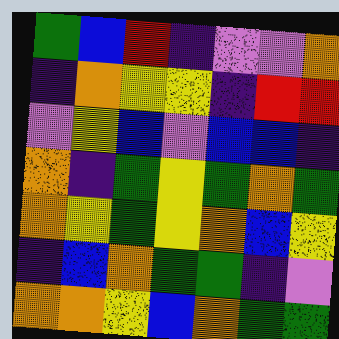[["green", "blue", "red", "indigo", "violet", "violet", "orange"], ["indigo", "orange", "yellow", "yellow", "indigo", "red", "red"], ["violet", "yellow", "blue", "violet", "blue", "blue", "indigo"], ["orange", "indigo", "green", "yellow", "green", "orange", "green"], ["orange", "yellow", "green", "yellow", "orange", "blue", "yellow"], ["indigo", "blue", "orange", "green", "green", "indigo", "violet"], ["orange", "orange", "yellow", "blue", "orange", "green", "green"]]